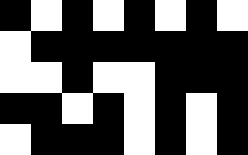[["black", "white", "black", "white", "black", "white", "black", "white"], ["white", "black", "black", "black", "black", "black", "black", "black"], ["white", "white", "black", "white", "white", "black", "black", "black"], ["black", "black", "white", "black", "white", "black", "white", "black"], ["white", "black", "black", "black", "white", "black", "white", "black"]]